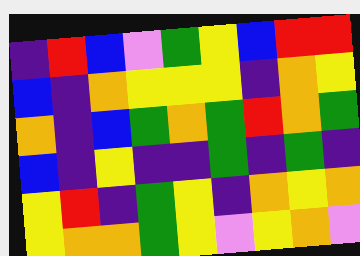[["indigo", "red", "blue", "violet", "green", "yellow", "blue", "red", "red"], ["blue", "indigo", "orange", "yellow", "yellow", "yellow", "indigo", "orange", "yellow"], ["orange", "indigo", "blue", "green", "orange", "green", "red", "orange", "green"], ["blue", "indigo", "yellow", "indigo", "indigo", "green", "indigo", "green", "indigo"], ["yellow", "red", "indigo", "green", "yellow", "indigo", "orange", "yellow", "orange"], ["yellow", "orange", "orange", "green", "yellow", "violet", "yellow", "orange", "violet"]]